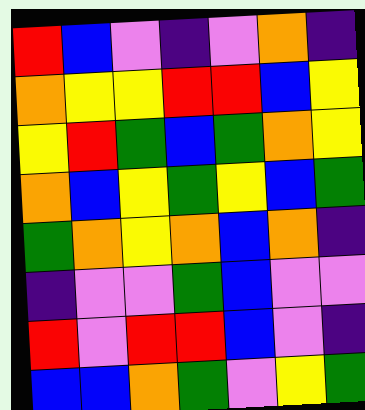[["red", "blue", "violet", "indigo", "violet", "orange", "indigo"], ["orange", "yellow", "yellow", "red", "red", "blue", "yellow"], ["yellow", "red", "green", "blue", "green", "orange", "yellow"], ["orange", "blue", "yellow", "green", "yellow", "blue", "green"], ["green", "orange", "yellow", "orange", "blue", "orange", "indigo"], ["indigo", "violet", "violet", "green", "blue", "violet", "violet"], ["red", "violet", "red", "red", "blue", "violet", "indigo"], ["blue", "blue", "orange", "green", "violet", "yellow", "green"]]